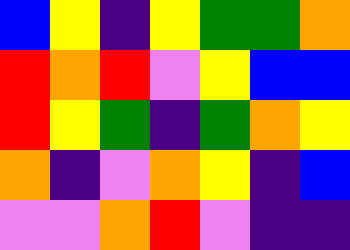[["blue", "yellow", "indigo", "yellow", "green", "green", "orange"], ["red", "orange", "red", "violet", "yellow", "blue", "blue"], ["red", "yellow", "green", "indigo", "green", "orange", "yellow"], ["orange", "indigo", "violet", "orange", "yellow", "indigo", "blue"], ["violet", "violet", "orange", "red", "violet", "indigo", "indigo"]]